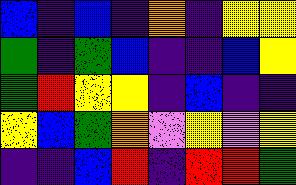[["blue", "indigo", "blue", "indigo", "orange", "indigo", "yellow", "yellow"], ["green", "indigo", "green", "blue", "indigo", "indigo", "blue", "yellow"], ["green", "red", "yellow", "yellow", "indigo", "blue", "indigo", "indigo"], ["yellow", "blue", "green", "orange", "violet", "yellow", "violet", "yellow"], ["indigo", "indigo", "blue", "red", "indigo", "red", "red", "green"]]